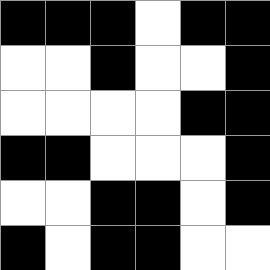[["black", "black", "black", "white", "black", "black"], ["white", "white", "black", "white", "white", "black"], ["white", "white", "white", "white", "black", "black"], ["black", "black", "white", "white", "white", "black"], ["white", "white", "black", "black", "white", "black"], ["black", "white", "black", "black", "white", "white"]]